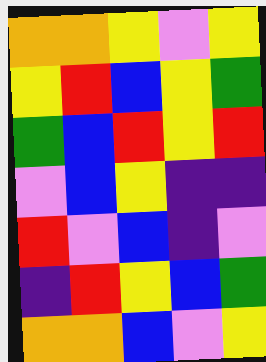[["orange", "orange", "yellow", "violet", "yellow"], ["yellow", "red", "blue", "yellow", "green"], ["green", "blue", "red", "yellow", "red"], ["violet", "blue", "yellow", "indigo", "indigo"], ["red", "violet", "blue", "indigo", "violet"], ["indigo", "red", "yellow", "blue", "green"], ["orange", "orange", "blue", "violet", "yellow"]]